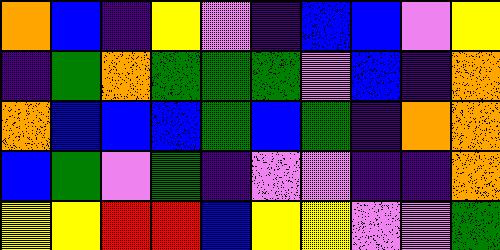[["orange", "blue", "indigo", "yellow", "violet", "indigo", "blue", "blue", "violet", "yellow"], ["indigo", "green", "orange", "green", "green", "green", "violet", "blue", "indigo", "orange"], ["orange", "blue", "blue", "blue", "green", "blue", "green", "indigo", "orange", "orange"], ["blue", "green", "violet", "green", "indigo", "violet", "violet", "indigo", "indigo", "orange"], ["yellow", "yellow", "red", "red", "blue", "yellow", "yellow", "violet", "violet", "green"]]